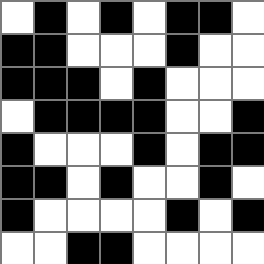[["white", "black", "white", "black", "white", "black", "black", "white"], ["black", "black", "white", "white", "white", "black", "white", "white"], ["black", "black", "black", "white", "black", "white", "white", "white"], ["white", "black", "black", "black", "black", "white", "white", "black"], ["black", "white", "white", "white", "black", "white", "black", "black"], ["black", "black", "white", "black", "white", "white", "black", "white"], ["black", "white", "white", "white", "white", "black", "white", "black"], ["white", "white", "black", "black", "white", "white", "white", "white"]]